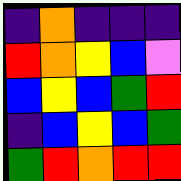[["indigo", "orange", "indigo", "indigo", "indigo"], ["red", "orange", "yellow", "blue", "violet"], ["blue", "yellow", "blue", "green", "red"], ["indigo", "blue", "yellow", "blue", "green"], ["green", "red", "orange", "red", "red"]]